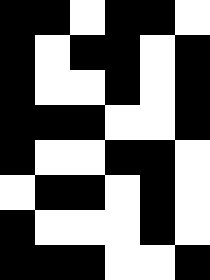[["black", "black", "white", "black", "black", "white"], ["black", "white", "black", "black", "white", "black"], ["black", "white", "white", "black", "white", "black"], ["black", "black", "black", "white", "white", "black"], ["black", "white", "white", "black", "black", "white"], ["white", "black", "black", "white", "black", "white"], ["black", "white", "white", "white", "black", "white"], ["black", "black", "black", "white", "white", "black"]]